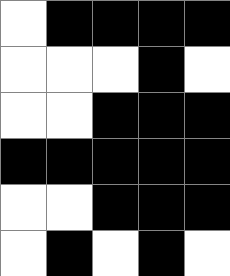[["white", "black", "black", "black", "black"], ["white", "white", "white", "black", "white"], ["white", "white", "black", "black", "black"], ["black", "black", "black", "black", "black"], ["white", "white", "black", "black", "black"], ["white", "black", "white", "black", "white"]]